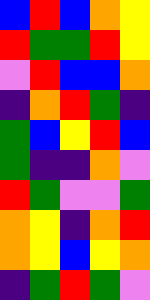[["blue", "red", "blue", "orange", "yellow"], ["red", "green", "green", "red", "yellow"], ["violet", "red", "blue", "blue", "orange"], ["indigo", "orange", "red", "green", "indigo"], ["green", "blue", "yellow", "red", "blue"], ["green", "indigo", "indigo", "orange", "violet"], ["red", "green", "violet", "violet", "green"], ["orange", "yellow", "indigo", "orange", "red"], ["orange", "yellow", "blue", "yellow", "orange"], ["indigo", "green", "red", "green", "violet"]]